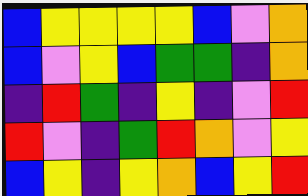[["blue", "yellow", "yellow", "yellow", "yellow", "blue", "violet", "orange"], ["blue", "violet", "yellow", "blue", "green", "green", "indigo", "orange"], ["indigo", "red", "green", "indigo", "yellow", "indigo", "violet", "red"], ["red", "violet", "indigo", "green", "red", "orange", "violet", "yellow"], ["blue", "yellow", "indigo", "yellow", "orange", "blue", "yellow", "red"]]